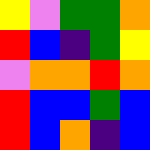[["yellow", "violet", "green", "green", "orange"], ["red", "blue", "indigo", "green", "yellow"], ["violet", "orange", "orange", "red", "orange"], ["red", "blue", "blue", "green", "blue"], ["red", "blue", "orange", "indigo", "blue"]]